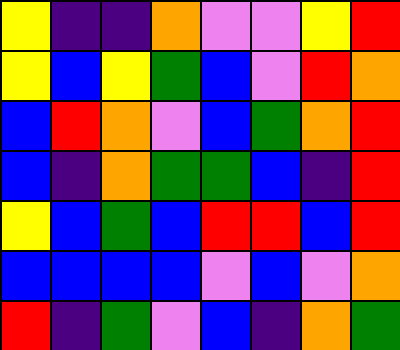[["yellow", "indigo", "indigo", "orange", "violet", "violet", "yellow", "red"], ["yellow", "blue", "yellow", "green", "blue", "violet", "red", "orange"], ["blue", "red", "orange", "violet", "blue", "green", "orange", "red"], ["blue", "indigo", "orange", "green", "green", "blue", "indigo", "red"], ["yellow", "blue", "green", "blue", "red", "red", "blue", "red"], ["blue", "blue", "blue", "blue", "violet", "blue", "violet", "orange"], ["red", "indigo", "green", "violet", "blue", "indigo", "orange", "green"]]